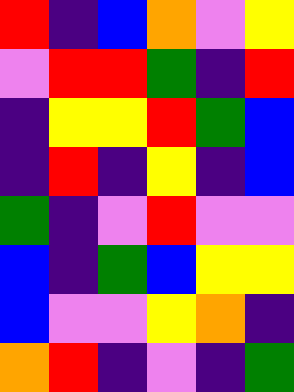[["red", "indigo", "blue", "orange", "violet", "yellow"], ["violet", "red", "red", "green", "indigo", "red"], ["indigo", "yellow", "yellow", "red", "green", "blue"], ["indigo", "red", "indigo", "yellow", "indigo", "blue"], ["green", "indigo", "violet", "red", "violet", "violet"], ["blue", "indigo", "green", "blue", "yellow", "yellow"], ["blue", "violet", "violet", "yellow", "orange", "indigo"], ["orange", "red", "indigo", "violet", "indigo", "green"]]